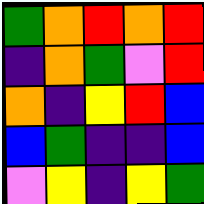[["green", "orange", "red", "orange", "red"], ["indigo", "orange", "green", "violet", "red"], ["orange", "indigo", "yellow", "red", "blue"], ["blue", "green", "indigo", "indigo", "blue"], ["violet", "yellow", "indigo", "yellow", "green"]]